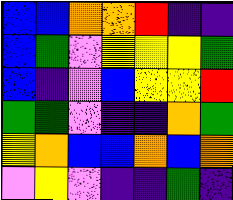[["blue", "blue", "orange", "orange", "red", "indigo", "indigo"], ["blue", "green", "violet", "yellow", "yellow", "yellow", "green"], ["blue", "indigo", "violet", "blue", "yellow", "yellow", "red"], ["green", "green", "violet", "indigo", "indigo", "orange", "green"], ["yellow", "orange", "blue", "blue", "orange", "blue", "orange"], ["violet", "yellow", "violet", "indigo", "indigo", "green", "indigo"]]